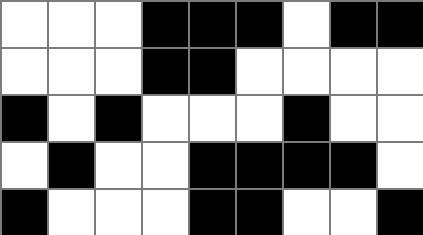[["white", "white", "white", "black", "black", "black", "white", "black", "black"], ["white", "white", "white", "black", "black", "white", "white", "white", "white"], ["black", "white", "black", "white", "white", "white", "black", "white", "white"], ["white", "black", "white", "white", "black", "black", "black", "black", "white"], ["black", "white", "white", "white", "black", "black", "white", "white", "black"]]